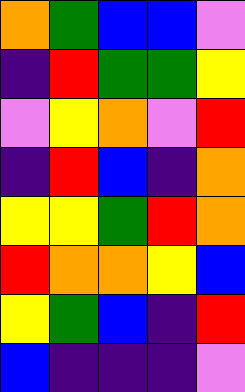[["orange", "green", "blue", "blue", "violet"], ["indigo", "red", "green", "green", "yellow"], ["violet", "yellow", "orange", "violet", "red"], ["indigo", "red", "blue", "indigo", "orange"], ["yellow", "yellow", "green", "red", "orange"], ["red", "orange", "orange", "yellow", "blue"], ["yellow", "green", "blue", "indigo", "red"], ["blue", "indigo", "indigo", "indigo", "violet"]]